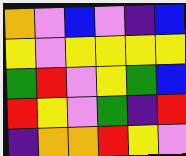[["orange", "violet", "blue", "violet", "indigo", "blue"], ["yellow", "violet", "yellow", "yellow", "yellow", "yellow"], ["green", "red", "violet", "yellow", "green", "blue"], ["red", "yellow", "violet", "green", "indigo", "red"], ["indigo", "orange", "orange", "red", "yellow", "violet"]]